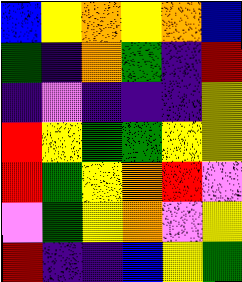[["blue", "yellow", "orange", "yellow", "orange", "blue"], ["green", "indigo", "orange", "green", "indigo", "red"], ["indigo", "violet", "indigo", "indigo", "indigo", "yellow"], ["red", "yellow", "green", "green", "yellow", "yellow"], ["red", "green", "yellow", "orange", "red", "violet"], ["violet", "green", "yellow", "orange", "violet", "yellow"], ["red", "indigo", "indigo", "blue", "yellow", "green"]]